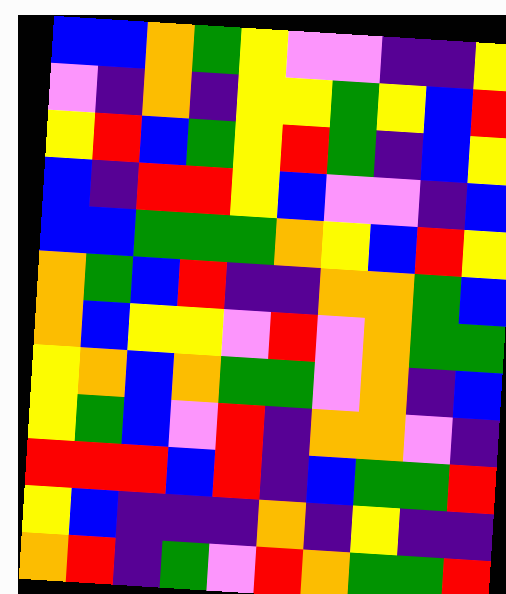[["blue", "blue", "orange", "green", "yellow", "violet", "violet", "indigo", "indigo", "yellow"], ["violet", "indigo", "orange", "indigo", "yellow", "yellow", "green", "yellow", "blue", "red"], ["yellow", "red", "blue", "green", "yellow", "red", "green", "indigo", "blue", "yellow"], ["blue", "indigo", "red", "red", "yellow", "blue", "violet", "violet", "indigo", "blue"], ["blue", "blue", "green", "green", "green", "orange", "yellow", "blue", "red", "yellow"], ["orange", "green", "blue", "red", "indigo", "indigo", "orange", "orange", "green", "blue"], ["orange", "blue", "yellow", "yellow", "violet", "red", "violet", "orange", "green", "green"], ["yellow", "orange", "blue", "orange", "green", "green", "violet", "orange", "indigo", "blue"], ["yellow", "green", "blue", "violet", "red", "indigo", "orange", "orange", "violet", "indigo"], ["red", "red", "red", "blue", "red", "indigo", "blue", "green", "green", "red"], ["yellow", "blue", "indigo", "indigo", "indigo", "orange", "indigo", "yellow", "indigo", "indigo"], ["orange", "red", "indigo", "green", "violet", "red", "orange", "green", "green", "red"]]